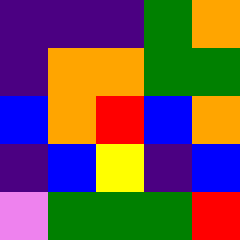[["indigo", "indigo", "indigo", "green", "orange"], ["indigo", "orange", "orange", "green", "green"], ["blue", "orange", "red", "blue", "orange"], ["indigo", "blue", "yellow", "indigo", "blue"], ["violet", "green", "green", "green", "red"]]